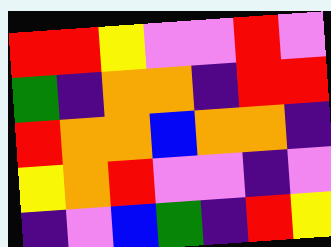[["red", "red", "yellow", "violet", "violet", "red", "violet"], ["green", "indigo", "orange", "orange", "indigo", "red", "red"], ["red", "orange", "orange", "blue", "orange", "orange", "indigo"], ["yellow", "orange", "red", "violet", "violet", "indigo", "violet"], ["indigo", "violet", "blue", "green", "indigo", "red", "yellow"]]